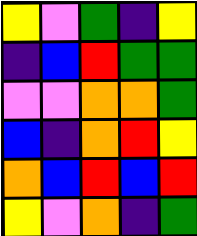[["yellow", "violet", "green", "indigo", "yellow"], ["indigo", "blue", "red", "green", "green"], ["violet", "violet", "orange", "orange", "green"], ["blue", "indigo", "orange", "red", "yellow"], ["orange", "blue", "red", "blue", "red"], ["yellow", "violet", "orange", "indigo", "green"]]